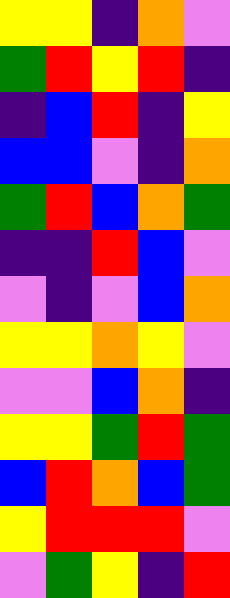[["yellow", "yellow", "indigo", "orange", "violet"], ["green", "red", "yellow", "red", "indigo"], ["indigo", "blue", "red", "indigo", "yellow"], ["blue", "blue", "violet", "indigo", "orange"], ["green", "red", "blue", "orange", "green"], ["indigo", "indigo", "red", "blue", "violet"], ["violet", "indigo", "violet", "blue", "orange"], ["yellow", "yellow", "orange", "yellow", "violet"], ["violet", "violet", "blue", "orange", "indigo"], ["yellow", "yellow", "green", "red", "green"], ["blue", "red", "orange", "blue", "green"], ["yellow", "red", "red", "red", "violet"], ["violet", "green", "yellow", "indigo", "red"]]